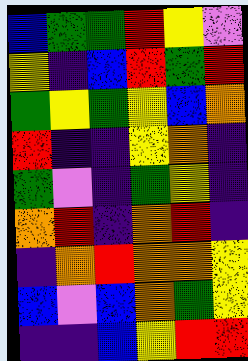[["blue", "green", "green", "red", "yellow", "violet"], ["yellow", "indigo", "blue", "red", "green", "red"], ["green", "yellow", "green", "yellow", "blue", "orange"], ["red", "indigo", "indigo", "yellow", "orange", "indigo"], ["green", "violet", "indigo", "green", "yellow", "indigo"], ["orange", "red", "indigo", "orange", "red", "indigo"], ["indigo", "orange", "red", "orange", "orange", "yellow"], ["blue", "violet", "blue", "orange", "green", "yellow"], ["indigo", "indigo", "blue", "yellow", "red", "red"]]